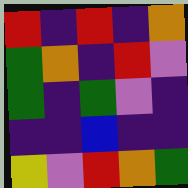[["red", "indigo", "red", "indigo", "orange"], ["green", "orange", "indigo", "red", "violet"], ["green", "indigo", "green", "violet", "indigo"], ["indigo", "indigo", "blue", "indigo", "indigo"], ["yellow", "violet", "red", "orange", "green"]]